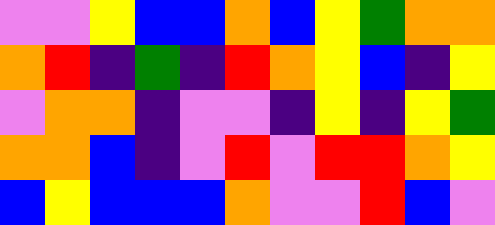[["violet", "violet", "yellow", "blue", "blue", "orange", "blue", "yellow", "green", "orange", "orange"], ["orange", "red", "indigo", "green", "indigo", "red", "orange", "yellow", "blue", "indigo", "yellow"], ["violet", "orange", "orange", "indigo", "violet", "violet", "indigo", "yellow", "indigo", "yellow", "green"], ["orange", "orange", "blue", "indigo", "violet", "red", "violet", "red", "red", "orange", "yellow"], ["blue", "yellow", "blue", "blue", "blue", "orange", "violet", "violet", "red", "blue", "violet"]]